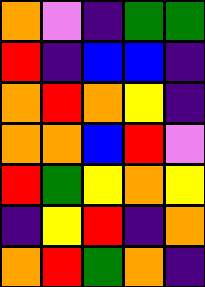[["orange", "violet", "indigo", "green", "green"], ["red", "indigo", "blue", "blue", "indigo"], ["orange", "red", "orange", "yellow", "indigo"], ["orange", "orange", "blue", "red", "violet"], ["red", "green", "yellow", "orange", "yellow"], ["indigo", "yellow", "red", "indigo", "orange"], ["orange", "red", "green", "orange", "indigo"]]